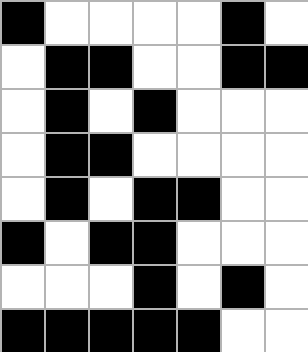[["black", "white", "white", "white", "white", "black", "white"], ["white", "black", "black", "white", "white", "black", "black"], ["white", "black", "white", "black", "white", "white", "white"], ["white", "black", "black", "white", "white", "white", "white"], ["white", "black", "white", "black", "black", "white", "white"], ["black", "white", "black", "black", "white", "white", "white"], ["white", "white", "white", "black", "white", "black", "white"], ["black", "black", "black", "black", "black", "white", "white"]]